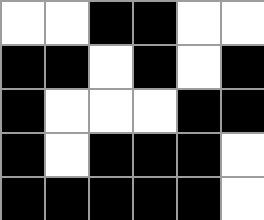[["white", "white", "black", "black", "white", "white"], ["black", "black", "white", "black", "white", "black"], ["black", "white", "white", "white", "black", "black"], ["black", "white", "black", "black", "black", "white"], ["black", "black", "black", "black", "black", "white"]]